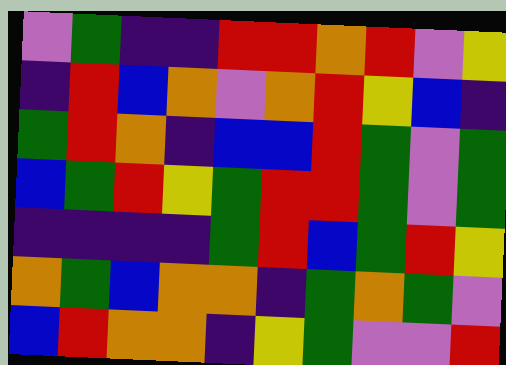[["violet", "green", "indigo", "indigo", "red", "red", "orange", "red", "violet", "yellow"], ["indigo", "red", "blue", "orange", "violet", "orange", "red", "yellow", "blue", "indigo"], ["green", "red", "orange", "indigo", "blue", "blue", "red", "green", "violet", "green"], ["blue", "green", "red", "yellow", "green", "red", "red", "green", "violet", "green"], ["indigo", "indigo", "indigo", "indigo", "green", "red", "blue", "green", "red", "yellow"], ["orange", "green", "blue", "orange", "orange", "indigo", "green", "orange", "green", "violet"], ["blue", "red", "orange", "orange", "indigo", "yellow", "green", "violet", "violet", "red"]]